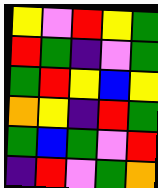[["yellow", "violet", "red", "yellow", "green"], ["red", "green", "indigo", "violet", "green"], ["green", "red", "yellow", "blue", "yellow"], ["orange", "yellow", "indigo", "red", "green"], ["green", "blue", "green", "violet", "red"], ["indigo", "red", "violet", "green", "orange"]]